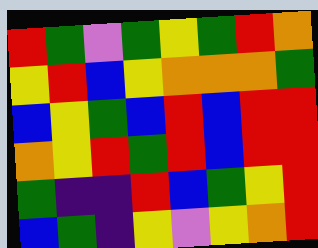[["red", "green", "violet", "green", "yellow", "green", "red", "orange"], ["yellow", "red", "blue", "yellow", "orange", "orange", "orange", "green"], ["blue", "yellow", "green", "blue", "red", "blue", "red", "red"], ["orange", "yellow", "red", "green", "red", "blue", "red", "red"], ["green", "indigo", "indigo", "red", "blue", "green", "yellow", "red"], ["blue", "green", "indigo", "yellow", "violet", "yellow", "orange", "red"]]